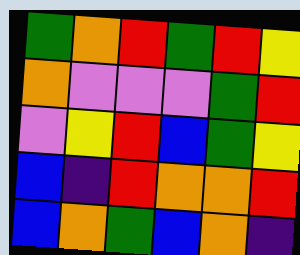[["green", "orange", "red", "green", "red", "yellow"], ["orange", "violet", "violet", "violet", "green", "red"], ["violet", "yellow", "red", "blue", "green", "yellow"], ["blue", "indigo", "red", "orange", "orange", "red"], ["blue", "orange", "green", "blue", "orange", "indigo"]]